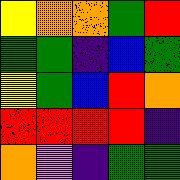[["yellow", "orange", "orange", "green", "red"], ["green", "green", "indigo", "blue", "green"], ["yellow", "green", "blue", "red", "orange"], ["red", "red", "red", "red", "indigo"], ["orange", "violet", "indigo", "green", "green"]]